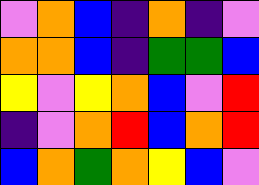[["violet", "orange", "blue", "indigo", "orange", "indigo", "violet"], ["orange", "orange", "blue", "indigo", "green", "green", "blue"], ["yellow", "violet", "yellow", "orange", "blue", "violet", "red"], ["indigo", "violet", "orange", "red", "blue", "orange", "red"], ["blue", "orange", "green", "orange", "yellow", "blue", "violet"]]